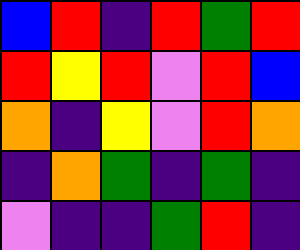[["blue", "red", "indigo", "red", "green", "red"], ["red", "yellow", "red", "violet", "red", "blue"], ["orange", "indigo", "yellow", "violet", "red", "orange"], ["indigo", "orange", "green", "indigo", "green", "indigo"], ["violet", "indigo", "indigo", "green", "red", "indigo"]]